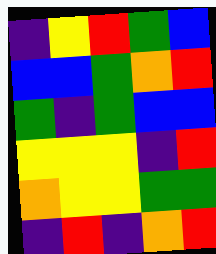[["indigo", "yellow", "red", "green", "blue"], ["blue", "blue", "green", "orange", "red"], ["green", "indigo", "green", "blue", "blue"], ["yellow", "yellow", "yellow", "indigo", "red"], ["orange", "yellow", "yellow", "green", "green"], ["indigo", "red", "indigo", "orange", "red"]]